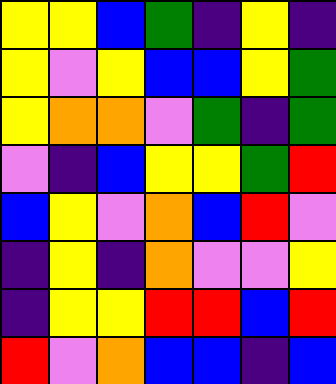[["yellow", "yellow", "blue", "green", "indigo", "yellow", "indigo"], ["yellow", "violet", "yellow", "blue", "blue", "yellow", "green"], ["yellow", "orange", "orange", "violet", "green", "indigo", "green"], ["violet", "indigo", "blue", "yellow", "yellow", "green", "red"], ["blue", "yellow", "violet", "orange", "blue", "red", "violet"], ["indigo", "yellow", "indigo", "orange", "violet", "violet", "yellow"], ["indigo", "yellow", "yellow", "red", "red", "blue", "red"], ["red", "violet", "orange", "blue", "blue", "indigo", "blue"]]